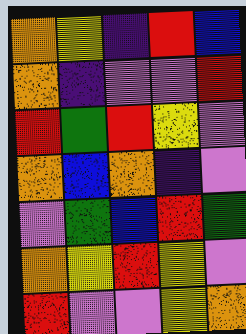[["orange", "yellow", "indigo", "red", "blue"], ["orange", "indigo", "violet", "violet", "red"], ["red", "green", "red", "yellow", "violet"], ["orange", "blue", "orange", "indigo", "violet"], ["violet", "green", "blue", "red", "green"], ["orange", "yellow", "red", "yellow", "violet"], ["red", "violet", "violet", "yellow", "orange"]]